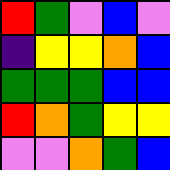[["red", "green", "violet", "blue", "violet"], ["indigo", "yellow", "yellow", "orange", "blue"], ["green", "green", "green", "blue", "blue"], ["red", "orange", "green", "yellow", "yellow"], ["violet", "violet", "orange", "green", "blue"]]